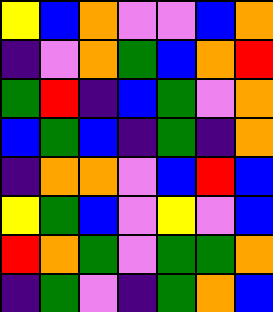[["yellow", "blue", "orange", "violet", "violet", "blue", "orange"], ["indigo", "violet", "orange", "green", "blue", "orange", "red"], ["green", "red", "indigo", "blue", "green", "violet", "orange"], ["blue", "green", "blue", "indigo", "green", "indigo", "orange"], ["indigo", "orange", "orange", "violet", "blue", "red", "blue"], ["yellow", "green", "blue", "violet", "yellow", "violet", "blue"], ["red", "orange", "green", "violet", "green", "green", "orange"], ["indigo", "green", "violet", "indigo", "green", "orange", "blue"]]